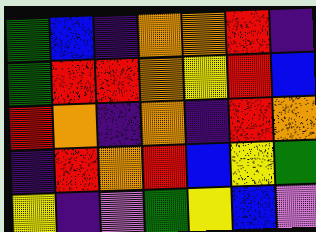[["green", "blue", "indigo", "orange", "orange", "red", "indigo"], ["green", "red", "red", "orange", "yellow", "red", "blue"], ["red", "orange", "indigo", "orange", "indigo", "red", "orange"], ["indigo", "red", "orange", "red", "blue", "yellow", "green"], ["yellow", "indigo", "violet", "green", "yellow", "blue", "violet"]]